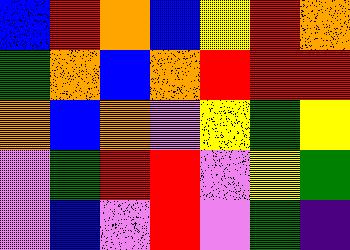[["blue", "red", "orange", "blue", "yellow", "red", "orange"], ["green", "orange", "blue", "orange", "red", "red", "red"], ["orange", "blue", "orange", "violet", "yellow", "green", "yellow"], ["violet", "green", "red", "red", "violet", "yellow", "green"], ["violet", "blue", "violet", "red", "violet", "green", "indigo"]]